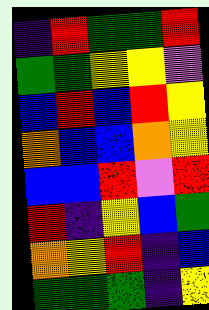[["indigo", "red", "green", "green", "red"], ["green", "green", "yellow", "yellow", "violet"], ["blue", "red", "blue", "red", "yellow"], ["orange", "blue", "blue", "orange", "yellow"], ["blue", "blue", "red", "violet", "red"], ["red", "indigo", "yellow", "blue", "green"], ["orange", "yellow", "red", "indigo", "blue"], ["green", "green", "green", "indigo", "yellow"]]